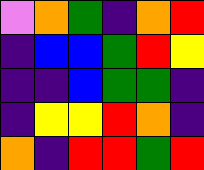[["violet", "orange", "green", "indigo", "orange", "red"], ["indigo", "blue", "blue", "green", "red", "yellow"], ["indigo", "indigo", "blue", "green", "green", "indigo"], ["indigo", "yellow", "yellow", "red", "orange", "indigo"], ["orange", "indigo", "red", "red", "green", "red"]]